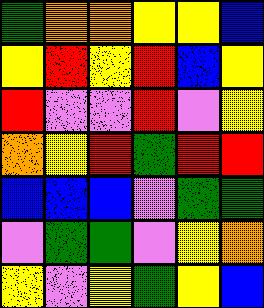[["green", "orange", "orange", "yellow", "yellow", "blue"], ["yellow", "red", "yellow", "red", "blue", "yellow"], ["red", "violet", "violet", "red", "violet", "yellow"], ["orange", "yellow", "red", "green", "red", "red"], ["blue", "blue", "blue", "violet", "green", "green"], ["violet", "green", "green", "violet", "yellow", "orange"], ["yellow", "violet", "yellow", "green", "yellow", "blue"]]